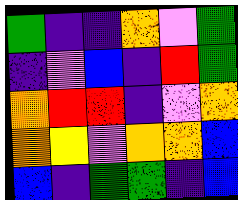[["green", "indigo", "indigo", "orange", "violet", "green"], ["indigo", "violet", "blue", "indigo", "red", "green"], ["orange", "red", "red", "indigo", "violet", "orange"], ["orange", "yellow", "violet", "orange", "orange", "blue"], ["blue", "indigo", "green", "green", "indigo", "blue"]]